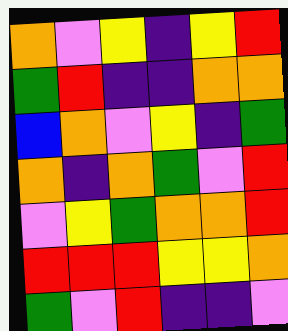[["orange", "violet", "yellow", "indigo", "yellow", "red"], ["green", "red", "indigo", "indigo", "orange", "orange"], ["blue", "orange", "violet", "yellow", "indigo", "green"], ["orange", "indigo", "orange", "green", "violet", "red"], ["violet", "yellow", "green", "orange", "orange", "red"], ["red", "red", "red", "yellow", "yellow", "orange"], ["green", "violet", "red", "indigo", "indigo", "violet"]]